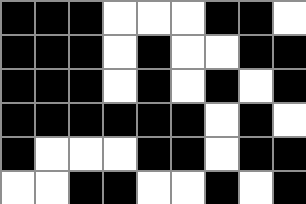[["black", "black", "black", "white", "white", "white", "black", "black", "white"], ["black", "black", "black", "white", "black", "white", "white", "black", "black"], ["black", "black", "black", "white", "black", "white", "black", "white", "black"], ["black", "black", "black", "black", "black", "black", "white", "black", "white"], ["black", "white", "white", "white", "black", "black", "white", "black", "black"], ["white", "white", "black", "black", "white", "white", "black", "white", "black"]]